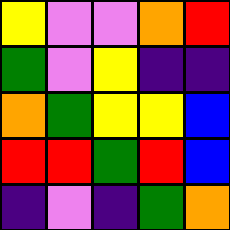[["yellow", "violet", "violet", "orange", "red"], ["green", "violet", "yellow", "indigo", "indigo"], ["orange", "green", "yellow", "yellow", "blue"], ["red", "red", "green", "red", "blue"], ["indigo", "violet", "indigo", "green", "orange"]]